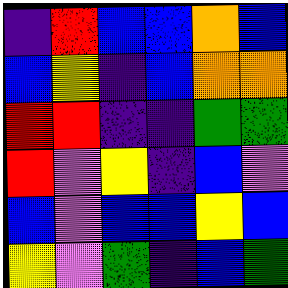[["indigo", "red", "blue", "blue", "orange", "blue"], ["blue", "yellow", "indigo", "blue", "orange", "orange"], ["red", "red", "indigo", "indigo", "green", "green"], ["red", "violet", "yellow", "indigo", "blue", "violet"], ["blue", "violet", "blue", "blue", "yellow", "blue"], ["yellow", "violet", "green", "indigo", "blue", "green"]]